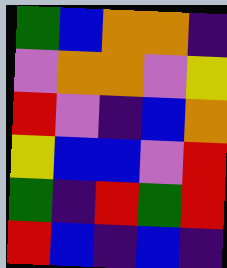[["green", "blue", "orange", "orange", "indigo"], ["violet", "orange", "orange", "violet", "yellow"], ["red", "violet", "indigo", "blue", "orange"], ["yellow", "blue", "blue", "violet", "red"], ["green", "indigo", "red", "green", "red"], ["red", "blue", "indigo", "blue", "indigo"]]